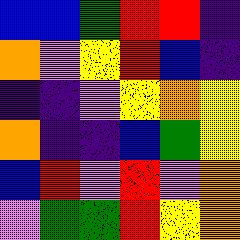[["blue", "blue", "green", "red", "red", "indigo"], ["orange", "violet", "yellow", "red", "blue", "indigo"], ["indigo", "indigo", "violet", "yellow", "orange", "yellow"], ["orange", "indigo", "indigo", "blue", "green", "yellow"], ["blue", "red", "violet", "red", "violet", "orange"], ["violet", "green", "green", "red", "yellow", "orange"]]